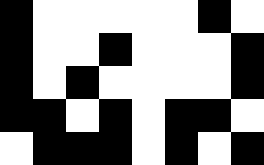[["black", "white", "white", "white", "white", "white", "black", "white"], ["black", "white", "white", "black", "white", "white", "white", "black"], ["black", "white", "black", "white", "white", "white", "white", "black"], ["black", "black", "white", "black", "white", "black", "black", "white"], ["white", "black", "black", "black", "white", "black", "white", "black"]]